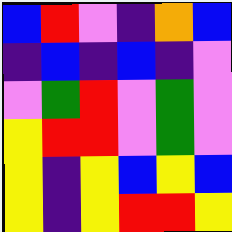[["blue", "red", "violet", "indigo", "orange", "blue"], ["indigo", "blue", "indigo", "blue", "indigo", "violet"], ["violet", "green", "red", "violet", "green", "violet"], ["yellow", "red", "red", "violet", "green", "violet"], ["yellow", "indigo", "yellow", "blue", "yellow", "blue"], ["yellow", "indigo", "yellow", "red", "red", "yellow"]]